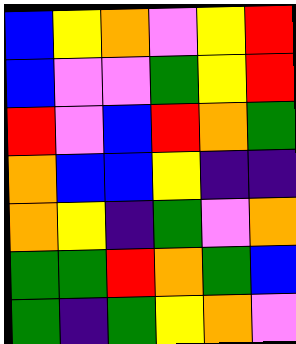[["blue", "yellow", "orange", "violet", "yellow", "red"], ["blue", "violet", "violet", "green", "yellow", "red"], ["red", "violet", "blue", "red", "orange", "green"], ["orange", "blue", "blue", "yellow", "indigo", "indigo"], ["orange", "yellow", "indigo", "green", "violet", "orange"], ["green", "green", "red", "orange", "green", "blue"], ["green", "indigo", "green", "yellow", "orange", "violet"]]